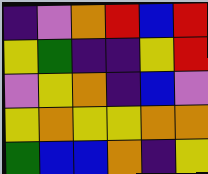[["indigo", "violet", "orange", "red", "blue", "red"], ["yellow", "green", "indigo", "indigo", "yellow", "red"], ["violet", "yellow", "orange", "indigo", "blue", "violet"], ["yellow", "orange", "yellow", "yellow", "orange", "orange"], ["green", "blue", "blue", "orange", "indigo", "yellow"]]